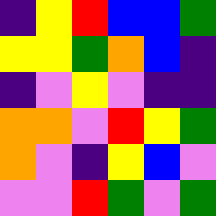[["indigo", "yellow", "red", "blue", "blue", "green"], ["yellow", "yellow", "green", "orange", "blue", "indigo"], ["indigo", "violet", "yellow", "violet", "indigo", "indigo"], ["orange", "orange", "violet", "red", "yellow", "green"], ["orange", "violet", "indigo", "yellow", "blue", "violet"], ["violet", "violet", "red", "green", "violet", "green"]]